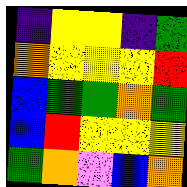[["indigo", "yellow", "yellow", "indigo", "green"], ["orange", "yellow", "yellow", "yellow", "red"], ["blue", "green", "green", "orange", "green"], ["blue", "red", "yellow", "yellow", "yellow"], ["green", "orange", "violet", "blue", "orange"]]